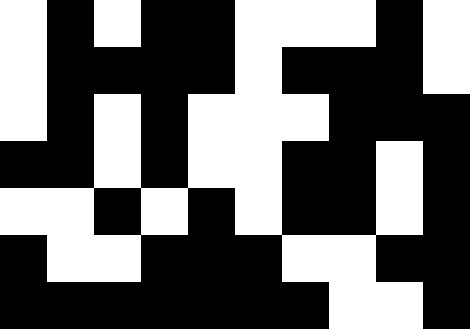[["white", "black", "white", "black", "black", "white", "white", "white", "black", "white"], ["white", "black", "black", "black", "black", "white", "black", "black", "black", "white"], ["white", "black", "white", "black", "white", "white", "white", "black", "black", "black"], ["black", "black", "white", "black", "white", "white", "black", "black", "white", "black"], ["white", "white", "black", "white", "black", "white", "black", "black", "white", "black"], ["black", "white", "white", "black", "black", "black", "white", "white", "black", "black"], ["black", "black", "black", "black", "black", "black", "black", "white", "white", "black"]]